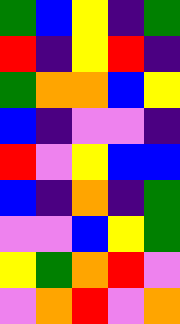[["green", "blue", "yellow", "indigo", "green"], ["red", "indigo", "yellow", "red", "indigo"], ["green", "orange", "orange", "blue", "yellow"], ["blue", "indigo", "violet", "violet", "indigo"], ["red", "violet", "yellow", "blue", "blue"], ["blue", "indigo", "orange", "indigo", "green"], ["violet", "violet", "blue", "yellow", "green"], ["yellow", "green", "orange", "red", "violet"], ["violet", "orange", "red", "violet", "orange"]]